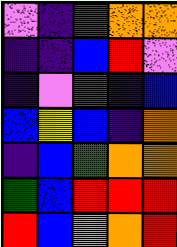[["violet", "indigo", "green", "orange", "orange"], ["indigo", "indigo", "blue", "red", "violet"], ["indigo", "violet", "green", "indigo", "blue"], ["blue", "yellow", "blue", "indigo", "orange"], ["indigo", "blue", "green", "orange", "orange"], ["green", "blue", "red", "red", "red"], ["red", "blue", "violet", "orange", "red"]]